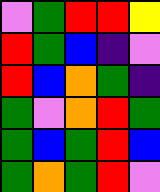[["violet", "green", "red", "red", "yellow"], ["red", "green", "blue", "indigo", "violet"], ["red", "blue", "orange", "green", "indigo"], ["green", "violet", "orange", "red", "green"], ["green", "blue", "green", "red", "blue"], ["green", "orange", "green", "red", "violet"]]